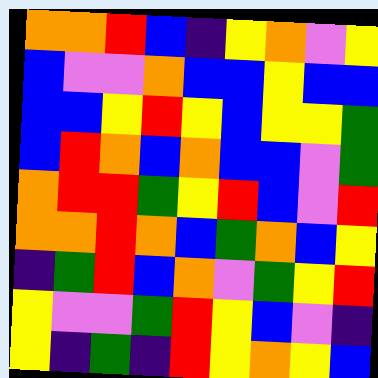[["orange", "orange", "red", "blue", "indigo", "yellow", "orange", "violet", "yellow"], ["blue", "violet", "violet", "orange", "blue", "blue", "yellow", "blue", "blue"], ["blue", "blue", "yellow", "red", "yellow", "blue", "yellow", "yellow", "green"], ["blue", "red", "orange", "blue", "orange", "blue", "blue", "violet", "green"], ["orange", "red", "red", "green", "yellow", "red", "blue", "violet", "red"], ["orange", "orange", "red", "orange", "blue", "green", "orange", "blue", "yellow"], ["indigo", "green", "red", "blue", "orange", "violet", "green", "yellow", "red"], ["yellow", "violet", "violet", "green", "red", "yellow", "blue", "violet", "indigo"], ["yellow", "indigo", "green", "indigo", "red", "yellow", "orange", "yellow", "blue"]]